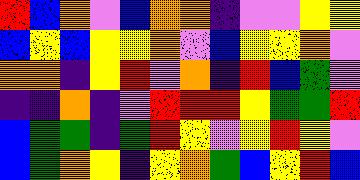[["red", "blue", "orange", "violet", "blue", "orange", "orange", "indigo", "violet", "violet", "yellow", "yellow"], ["blue", "yellow", "blue", "yellow", "yellow", "orange", "violet", "blue", "yellow", "yellow", "orange", "violet"], ["orange", "orange", "indigo", "yellow", "red", "violet", "orange", "indigo", "red", "blue", "green", "violet"], ["indigo", "indigo", "orange", "indigo", "violet", "red", "red", "red", "yellow", "green", "green", "red"], ["blue", "green", "green", "indigo", "green", "red", "yellow", "violet", "yellow", "red", "yellow", "violet"], ["blue", "green", "orange", "yellow", "indigo", "yellow", "orange", "green", "blue", "yellow", "red", "blue"]]